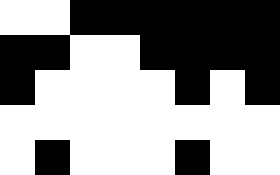[["white", "white", "black", "black", "black", "black", "black", "black"], ["black", "black", "white", "white", "black", "black", "black", "black"], ["black", "white", "white", "white", "white", "black", "white", "black"], ["white", "white", "white", "white", "white", "white", "white", "white"], ["white", "black", "white", "white", "white", "black", "white", "white"]]